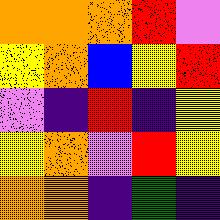[["orange", "orange", "orange", "red", "violet"], ["yellow", "orange", "blue", "yellow", "red"], ["violet", "indigo", "red", "indigo", "yellow"], ["yellow", "orange", "violet", "red", "yellow"], ["orange", "orange", "indigo", "green", "indigo"]]